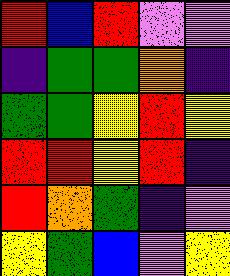[["red", "blue", "red", "violet", "violet"], ["indigo", "green", "green", "orange", "indigo"], ["green", "green", "yellow", "red", "yellow"], ["red", "red", "yellow", "red", "indigo"], ["red", "orange", "green", "indigo", "violet"], ["yellow", "green", "blue", "violet", "yellow"]]